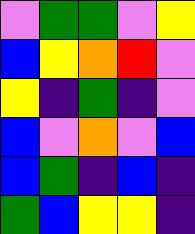[["violet", "green", "green", "violet", "yellow"], ["blue", "yellow", "orange", "red", "violet"], ["yellow", "indigo", "green", "indigo", "violet"], ["blue", "violet", "orange", "violet", "blue"], ["blue", "green", "indigo", "blue", "indigo"], ["green", "blue", "yellow", "yellow", "indigo"]]